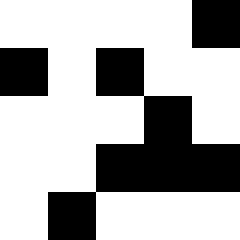[["white", "white", "white", "white", "black"], ["black", "white", "black", "white", "white"], ["white", "white", "white", "black", "white"], ["white", "white", "black", "black", "black"], ["white", "black", "white", "white", "white"]]